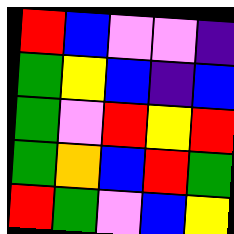[["red", "blue", "violet", "violet", "indigo"], ["green", "yellow", "blue", "indigo", "blue"], ["green", "violet", "red", "yellow", "red"], ["green", "orange", "blue", "red", "green"], ["red", "green", "violet", "blue", "yellow"]]